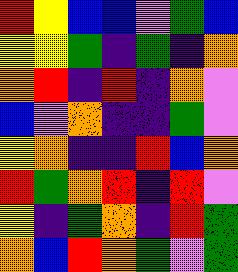[["red", "yellow", "blue", "blue", "violet", "green", "blue"], ["yellow", "yellow", "green", "indigo", "green", "indigo", "orange"], ["orange", "red", "indigo", "red", "indigo", "orange", "violet"], ["blue", "violet", "orange", "indigo", "indigo", "green", "violet"], ["yellow", "orange", "indigo", "indigo", "red", "blue", "orange"], ["red", "green", "orange", "red", "indigo", "red", "violet"], ["yellow", "indigo", "green", "orange", "indigo", "red", "green"], ["orange", "blue", "red", "orange", "green", "violet", "green"]]